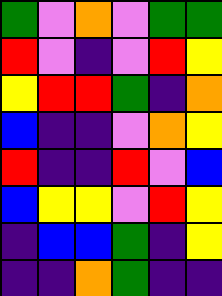[["green", "violet", "orange", "violet", "green", "green"], ["red", "violet", "indigo", "violet", "red", "yellow"], ["yellow", "red", "red", "green", "indigo", "orange"], ["blue", "indigo", "indigo", "violet", "orange", "yellow"], ["red", "indigo", "indigo", "red", "violet", "blue"], ["blue", "yellow", "yellow", "violet", "red", "yellow"], ["indigo", "blue", "blue", "green", "indigo", "yellow"], ["indigo", "indigo", "orange", "green", "indigo", "indigo"]]